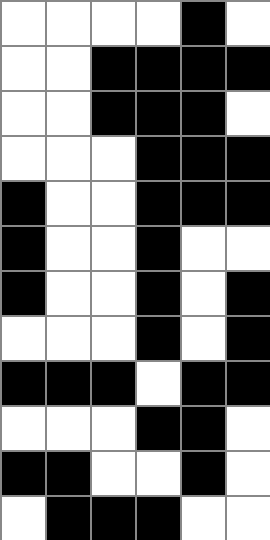[["white", "white", "white", "white", "black", "white"], ["white", "white", "black", "black", "black", "black"], ["white", "white", "black", "black", "black", "white"], ["white", "white", "white", "black", "black", "black"], ["black", "white", "white", "black", "black", "black"], ["black", "white", "white", "black", "white", "white"], ["black", "white", "white", "black", "white", "black"], ["white", "white", "white", "black", "white", "black"], ["black", "black", "black", "white", "black", "black"], ["white", "white", "white", "black", "black", "white"], ["black", "black", "white", "white", "black", "white"], ["white", "black", "black", "black", "white", "white"]]